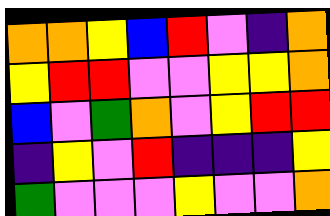[["orange", "orange", "yellow", "blue", "red", "violet", "indigo", "orange"], ["yellow", "red", "red", "violet", "violet", "yellow", "yellow", "orange"], ["blue", "violet", "green", "orange", "violet", "yellow", "red", "red"], ["indigo", "yellow", "violet", "red", "indigo", "indigo", "indigo", "yellow"], ["green", "violet", "violet", "violet", "yellow", "violet", "violet", "orange"]]